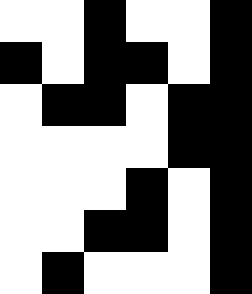[["white", "white", "black", "white", "white", "black"], ["black", "white", "black", "black", "white", "black"], ["white", "black", "black", "white", "black", "black"], ["white", "white", "white", "white", "black", "black"], ["white", "white", "white", "black", "white", "black"], ["white", "white", "black", "black", "white", "black"], ["white", "black", "white", "white", "white", "black"]]